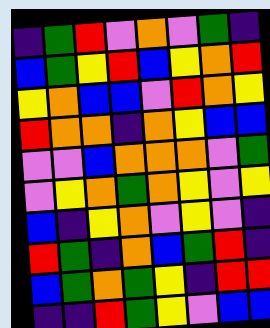[["indigo", "green", "red", "violet", "orange", "violet", "green", "indigo"], ["blue", "green", "yellow", "red", "blue", "yellow", "orange", "red"], ["yellow", "orange", "blue", "blue", "violet", "red", "orange", "yellow"], ["red", "orange", "orange", "indigo", "orange", "yellow", "blue", "blue"], ["violet", "violet", "blue", "orange", "orange", "orange", "violet", "green"], ["violet", "yellow", "orange", "green", "orange", "yellow", "violet", "yellow"], ["blue", "indigo", "yellow", "orange", "violet", "yellow", "violet", "indigo"], ["red", "green", "indigo", "orange", "blue", "green", "red", "indigo"], ["blue", "green", "orange", "green", "yellow", "indigo", "red", "red"], ["indigo", "indigo", "red", "green", "yellow", "violet", "blue", "blue"]]